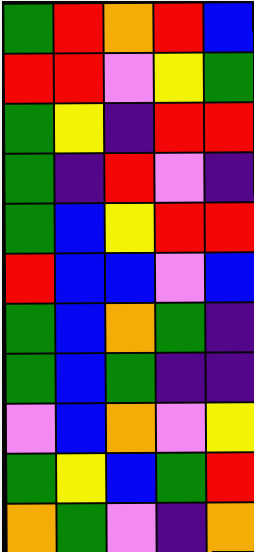[["green", "red", "orange", "red", "blue"], ["red", "red", "violet", "yellow", "green"], ["green", "yellow", "indigo", "red", "red"], ["green", "indigo", "red", "violet", "indigo"], ["green", "blue", "yellow", "red", "red"], ["red", "blue", "blue", "violet", "blue"], ["green", "blue", "orange", "green", "indigo"], ["green", "blue", "green", "indigo", "indigo"], ["violet", "blue", "orange", "violet", "yellow"], ["green", "yellow", "blue", "green", "red"], ["orange", "green", "violet", "indigo", "orange"]]